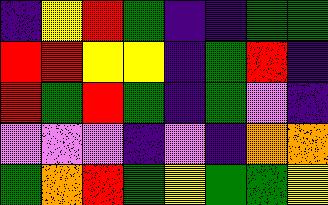[["indigo", "yellow", "red", "green", "indigo", "indigo", "green", "green"], ["red", "red", "yellow", "yellow", "indigo", "green", "red", "indigo"], ["red", "green", "red", "green", "indigo", "green", "violet", "indigo"], ["violet", "violet", "violet", "indigo", "violet", "indigo", "orange", "orange"], ["green", "orange", "red", "green", "yellow", "green", "green", "yellow"]]